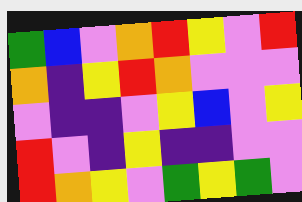[["green", "blue", "violet", "orange", "red", "yellow", "violet", "red"], ["orange", "indigo", "yellow", "red", "orange", "violet", "violet", "violet"], ["violet", "indigo", "indigo", "violet", "yellow", "blue", "violet", "yellow"], ["red", "violet", "indigo", "yellow", "indigo", "indigo", "violet", "violet"], ["red", "orange", "yellow", "violet", "green", "yellow", "green", "violet"]]